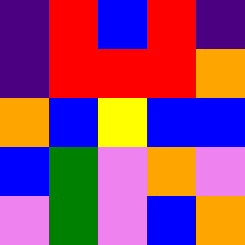[["indigo", "red", "blue", "red", "indigo"], ["indigo", "red", "red", "red", "orange"], ["orange", "blue", "yellow", "blue", "blue"], ["blue", "green", "violet", "orange", "violet"], ["violet", "green", "violet", "blue", "orange"]]